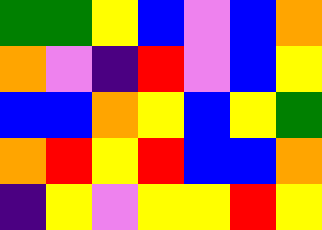[["green", "green", "yellow", "blue", "violet", "blue", "orange"], ["orange", "violet", "indigo", "red", "violet", "blue", "yellow"], ["blue", "blue", "orange", "yellow", "blue", "yellow", "green"], ["orange", "red", "yellow", "red", "blue", "blue", "orange"], ["indigo", "yellow", "violet", "yellow", "yellow", "red", "yellow"]]